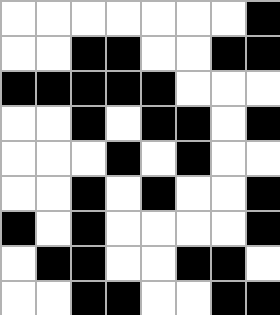[["white", "white", "white", "white", "white", "white", "white", "black"], ["white", "white", "black", "black", "white", "white", "black", "black"], ["black", "black", "black", "black", "black", "white", "white", "white"], ["white", "white", "black", "white", "black", "black", "white", "black"], ["white", "white", "white", "black", "white", "black", "white", "white"], ["white", "white", "black", "white", "black", "white", "white", "black"], ["black", "white", "black", "white", "white", "white", "white", "black"], ["white", "black", "black", "white", "white", "black", "black", "white"], ["white", "white", "black", "black", "white", "white", "black", "black"]]